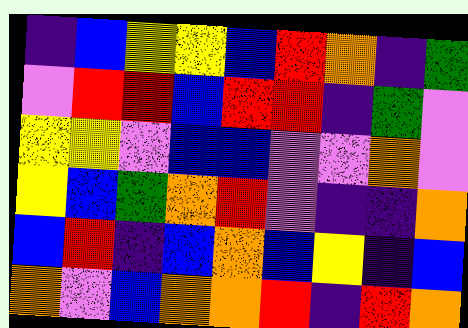[["indigo", "blue", "yellow", "yellow", "blue", "red", "orange", "indigo", "green"], ["violet", "red", "red", "blue", "red", "red", "indigo", "green", "violet"], ["yellow", "yellow", "violet", "blue", "blue", "violet", "violet", "orange", "violet"], ["yellow", "blue", "green", "orange", "red", "violet", "indigo", "indigo", "orange"], ["blue", "red", "indigo", "blue", "orange", "blue", "yellow", "indigo", "blue"], ["orange", "violet", "blue", "orange", "orange", "red", "indigo", "red", "orange"]]